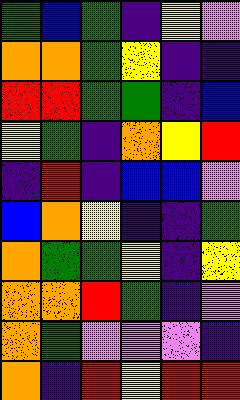[["green", "blue", "green", "indigo", "yellow", "violet"], ["orange", "orange", "green", "yellow", "indigo", "indigo"], ["red", "red", "green", "green", "indigo", "blue"], ["yellow", "green", "indigo", "orange", "yellow", "red"], ["indigo", "red", "indigo", "blue", "blue", "violet"], ["blue", "orange", "yellow", "indigo", "indigo", "green"], ["orange", "green", "green", "yellow", "indigo", "yellow"], ["orange", "orange", "red", "green", "indigo", "violet"], ["orange", "green", "violet", "violet", "violet", "indigo"], ["orange", "indigo", "red", "yellow", "red", "red"]]